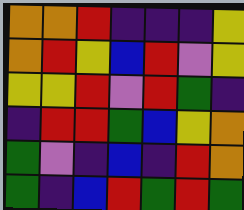[["orange", "orange", "red", "indigo", "indigo", "indigo", "yellow"], ["orange", "red", "yellow", "blue", "red", "violet", "yellow"], ["yellow", "yellow", "red", "violet", "red", "green", "indigo"], ["indigo", "red", "red", "green", "blue", "yellow", "orange"], ["green", "violet", "indigo", "blue", "indigo", "red", "orange"], ["green", "indigo", "blue", "red", "green", "red", "green"]]